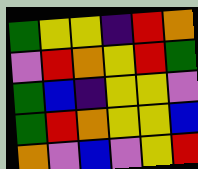[["green", "yellow", "yellow", "indigo", "red", "orange"], ["violet", "red", "orange", "yellow", "red", "green"], ["green", "blue", "indigo", "yellow", "yellow", "violet"], ["green", "red", "orange", "yellow", "yellow", "blue"], ["orange", "violet", "blue", "violet", "yellow", "red"]]